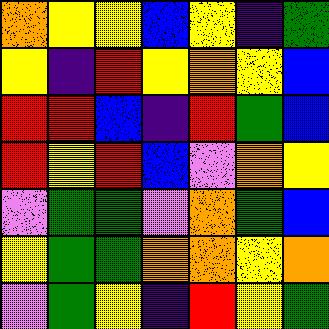[["orange", "yellow", "yellow", "blue", "yellow", "indigo", "green"], ["yellow", "indigo", "red", "yellow", "orange", "yellow", "blue"], ["red", "red", "blue", "indigo", "red", "green", "blue"], ["red", "yellow", "red", "blue", "violet", "orange", "yellow"], ["violet", "green", "green", "violet", "orange", "green", "blue"], ["yellow", "green", "green", "orange", "orange", "yellow", "orange"], ["violet", "green", "yellow", "indigo", "red", "yellow", "green"]]